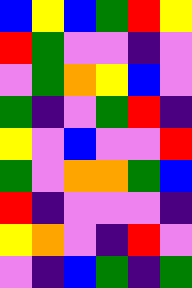[["blue", "yellow", "blue", "green", "red", "yellow"], ["red", "green", "violet", "violet", "indigo", "violet"], ["violet", "green", "orange", "yellow", "blue", "violet"], ["green", "indigo", "violet", "green", "red", "indigo"], ["yellow", "violet", "blue", "violet", "violet", "red"], ["green", "violet", "orange", "orange", "green", "blue"], ["red", "indigo", "violet", "violet", "violet", "indigo"], ["yellow", "orange", "violet", "indigo", "red", "violet"], ["violet", "indigo", "blue", "green", "indigo", "green"]]